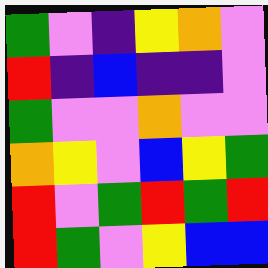[["green", "violet", "indigo", "yellow", "orange", "violet"], ["red", "indigo", "blue", "indigo", "indigo", "violet"], ["green", "violet", "violet", "orange", "violet", "violet"], ["orange", "yellow", "violet", "blue", "yellow", "green"], ["red", "violet", "green", "red", "green", "red"], ["red", "green", "violet", "yellow", "blue", "blue"]]